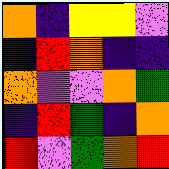[["orange", "indigo", "yellow", "yellow", "violet"], ["indigo", "red", "orange", "indigo", "indigo"], ["orange", "violet", "violet", "orange", "green"], ["indigo", "red", "green", "indigo", "orange"], ["red", "violet", "green", "orange", "red"]]